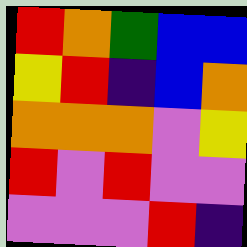[["red", "orange", "green", "blue", "blue"], ["yellow", "red", "indigo", "blue", "orange"], ["orange", "orange", "orange", "violet", "yellow"], ["red", "violet", "red", "violet", "violet"], ["violet", "violet", "violet", "red", "indigo"]]